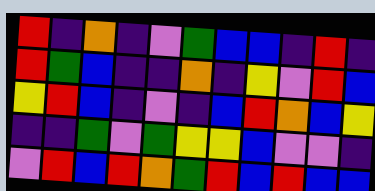[["red", "indigo", "orange", "indigo", "violet", "green", "blue", "blue", "indigo", "red", "indigo"], ["red", "green", "blue", "indigo", "indigo", "orange", "indigo", "yellow", "violet", "red", "blue"], ["yellow", "red", "blue", "indigo", "violet", "indigo", "blue", "red", "orange", "blue", "yellow"], ["indigo", "indigo", "green", "violet", "green", "yellow", "yellow", "blue", "violet", "violet", "indigo"], ["violet", "red", "blue", "red", "orange", "green", "red", "blue", "red", "blue", "blue"]]